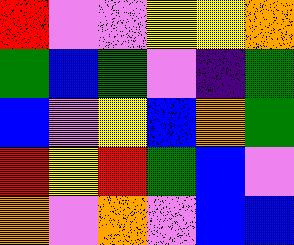[["red", "violet", "violet", "yellow", "yellow", "orange"], ["green", "blue", "green", "violet", "indigo", "green"], ["blue", "violet", "yellow", "blue", "orange", "green"], ["red", "yellow", "red", "green", "blue", "violet"], ["orange", "violet", "orange", "violet", "blue", "blue"]]